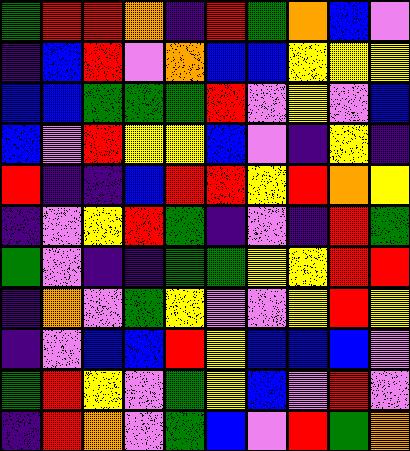[["green", "red", "red", "orange", "indigo", "red", "green", "orange", "blue", "violet"], ["indigo", "blue", "red", "violet", "orange", "blue", "blue", "yellow", "yellow", "yellow"], ["blue", "blue", "green", "green", "green", "red", "violet", "yellow", "violet", "blue"], ["blue", "violet", "red", "yellow", "yellow", "blue", "violet", "indigo", "yellow", "indigo"], ["red", "indigo", "indigo", "blue", "red", "red", "yellow", "red", "orange", "yellow"], ["indigo", "violet", "yellow", "red", "green", "indigo", "violet", "indigo", "red", "green"], ["green", "violet", "indigo", "indigo", "green", "green", "yellow", "yellow", "red", "red"], ["indigo", "orange", "violet", "green", "yellow", "violet", "violet", "yellow", "red", "yellow"], ["indigo", "violet", "blue", "blue", "red", "yellow", "blue", "blue", "blue", "violet"], ["green", "red", "yellow", "violet", "green", "yellow", "blue", "violet", "red", "violet"], ["indigo", "red", "orange", "violet", "green", "blue", "violet", "red", "green", "orange"]]